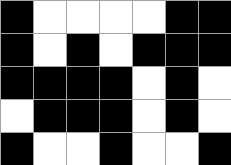[["black", "white", "white", "white", "white", "black", "black"], ["black", "white", "black", "white", "black", "black", "black"], ["black", "black", "black", "black", "white", "black", "white"], ["white", "black", "black", "black", "white", "black", "white"], ["black", "white", "white", "black", "white", "white", "black"]]